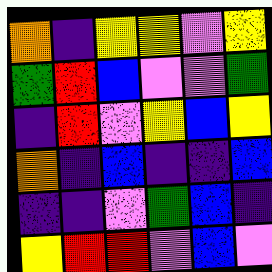[["orange", "indigo", "yellow", "yellow", "violet", "yellow"], ["green", "red", "blue", "violet", "violet", "green"], ["indigo", "red", "violet", "yellow", "blue", "yellow"], ["orange", "indigo", "blue", "indigo", "indigo", "blue"], ["indigo", "indigo", "violet", "green", "blue", "indigo"], ["yellow", "red", "red", "violet", "blue", "violet"]]